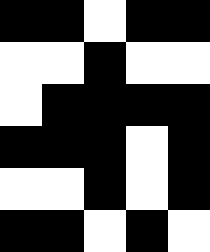[["black", "black", "white", "black", "black"], ["white", "white", "black", "white", "white"], ["white", "black", "black", "black", "black"], ["black", "black", "black", "white", "black"], ["white", "white", "black", "white", "black"], ["black", "black", "white", "black", "white"]]